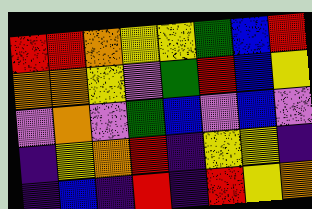[["red", "red", "orange", "yellow", "yellow", "green", "blue", "red"], ["orange", "orange", "yellow", "violet", "green", "red", "blue", "yellow"], ["violet", "orange", "violet", "green", "blue", "violet", "blue", "violet"], ["indigo", "yellow", "orange", "red", "indigo", "yellow", "yellow", "indigo"], ["indigo", "blue", "indigo", "red", "indigo", "red", "yellow", "orange"]]